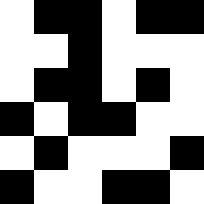[["white", "black", "black", "white", "black", "black"], ["white", "white", "black", "white", "white", "white"], ["white", "black", "black", "white", "black", "white"], ["black", "white", "black", "black", "white", "white"], ["white", "black", "white", "white", "white", "black"], ["black", "white", "white", "black", "black", "white"]]